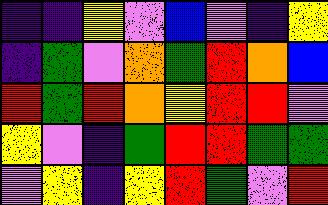[["indigo", "indigo", "yellow", "violet", "blue", "violet", "indigo", "yellow"], ["indigo", "green", "violet", "orange", "green", "red", "orange", "blue"], ["red", "green", "red", "orange", "yellow", "red", "red", "violet"], ["yellow", "violet", "indigo", "green", "red", "red", "green", "green"], ["violet", "yellow", "indigo", "yellow", "red", "green", "violet", "red"]]